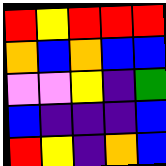[["red", "yellow", "red", "red", "red"], ["orange", "blue", "orange", "blue", "blue"], ["violet", "violet", "yellow", "indigo", "green"], ["blue", "indigo", "indigo", "indigo", "blue"], ["red", "yellow", "indigo", "orange", "blue"]]